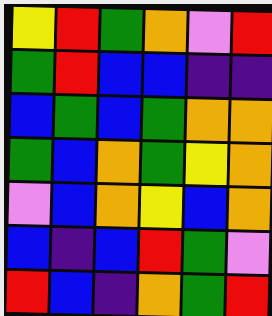[["yellow", "red", "green", "orange", "violet", "red"], ["green", "red", "blue", "blue", "indigo", "indigo"], ["blue", "green", "blue", "green", "orange", "orange"], ["green", "blue", "orange", "green", "yellow", "orange"], ["violet", "blue", "orange", "yellow", "blue", "orange"], ["blue", "indigo", "blue", "red", "green", "violet"], ["red", "blue", "indigo", "orange", "green", "red"]]